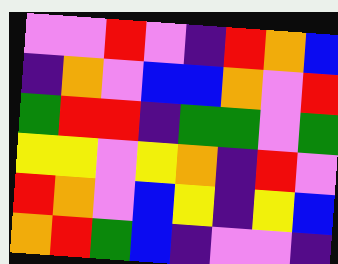[["violet", "violet", "red", "violet", "indigo", "red", "orange", "blue"], ["indigo", "orange", "violet", "blue", "blue", "orange", "violet", "red"], ["green", "red", "red", "indigo", "green", "green", "violet", "green"], ["yellow", "yellow", "violet", "yellow", "orange", "indigo", "red", "violet"], ["red", "orange", "violet", "blue", "yellow", "indigo", "yellow", "blue"], ["orange", "red", "green", "blue", "indigo", "violet", "violet", "indigo"]]